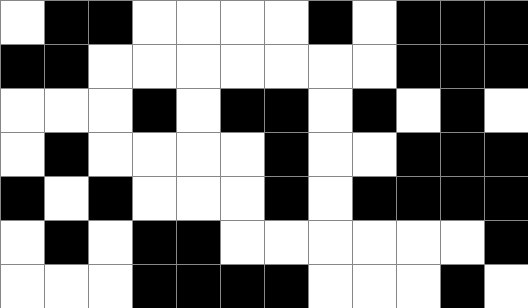[["white", "black", "black", "white", "white", "white", "white", "black", "white", "black", "black", "black"], ["black", "black", "white", "white", "white", "white", "white", "white", "white", "black", "black", "black"], ["white", "white", "white", "black", "white", "black", "black", "white", "black", "white", "black", "white"], ["white", "black", "white", "white", "white", "white", "black", "white", "white", "black", "black", "black"], ["black", "white", "black", "white", "white", "white", "black", "white", "black", "black", "black", "black"], ["white", "black", "white", "black", "black", "white", "white", "white", "white", "white", "white", "black"], ["white", "white", "white", "black", "black", "black", "black", "white", "white", "white", "black", "white"]]